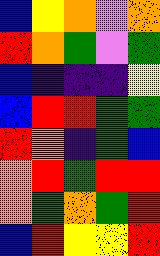[["blue", "yellow", "orange", "violet", "orange"], ["red", "orange", "green", "violet", "green"], ["blue", "indigo", "indigo", "indigo", "yellow"], ["blue", "red", "red", "green", "green"], ["red", "orange", "indigo", "green", "blue"], ["orange", "red", "green", "red", "red"], ["orange", "green", "orange", "green", "red"], ["blue", "red", "yellow", "yellow", "red"]]